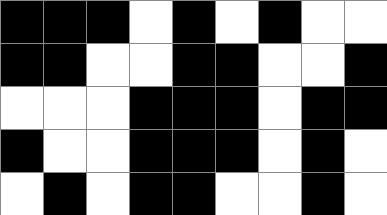[["black", "black", "black", "white", "black", "white", "black", "white", "white"], ["black", "black", "white", "white", "black", "black", "white", "white", "black"], ["white", "white", "white", "black", "black", "black", "white", "black", "black"], ["black", "white", "white", "black", "black", "black", "white", "black", "white"], ["white", "black", "white", "black", "black", "white", "white", "black", "white"]]